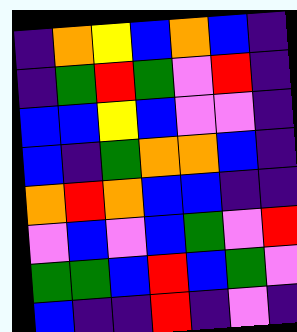[["indigo", "orange", "yellow", "blue", "orange", "blue", "indigo"], ["indigo", "green", "red", "green", "violet", "red", "indigo"], ["blue", "blue", "yellow", "blue", "violet", "violet", "indigo"], ["blue", "indigo", "green", "orange", "orange", "blue", "indigo"], ["orange", "red", "orange", "blue", "blue", "indigo", "indigo"], ["violet", "blue", "violet", "blue", "green", "violet", "red"], ["green", "green", "blue", "red", "blue", "green", "violet"], ["blue", "indigo", "indigo", "red", "indigo", "violet", "indigo"]]